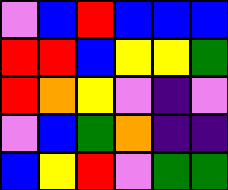[["violet", "blue", "red", "blue", "blue", "blue"], ["red", "red", "blue", "yellow", "yellow", "green"], ["red", "orange", "yellow", "violet", "indigo", "violet"], ["violet", "blue", "green", "orange", "indigo", "indigo"], ["blue", "yellow", "red", "violet", "green", "green"]]